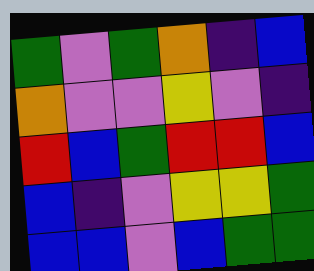[["green", "violet", "green", "orange", "indigo", "blue"], ["orange", "violet", "violet", "yellow", "violet", "indigo"], ["red", "blue", "green", "red", "red", "blue"], ["blue", "indigo", "violet", "yellow", "yellow", "green"], ["blue", "blue", "violet", "blue", "green", "green"]]